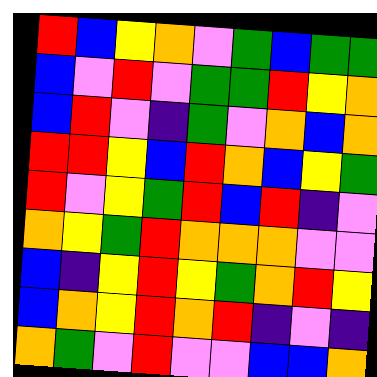[["red", "blue", "yellow", "orange", "violet", "green", "blue", "green", "green"], ["blue", "violet", "red", "violet", "green", "green", "red", "yellow", "orange"], ["blue", "red", "violet", "indigo", "green", "violet", "orange", "blue", "orange"], ["red", "red", "yellow", "blue", "red", "orange", "blue", "yellow", "green"], ["red", "violet", "yellow", "green", "red", "blue", "red", "indigo", "violet"], ["orange", "yellow", "green", "red", "orange", "orange", "orange", "violet", "violet"], ["blue", "indigo", "yellow", "red", "yellow", "green", "orange", "red", "yellow"], ["blue", "orange", "yellow", "red", "orange", "red", "indigo", "violet", "indigo"], ["orange", "green", "violet", "red", "violet", "violet", "blue", "blue", "orange"]]